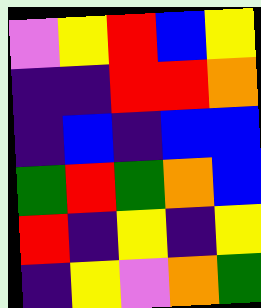[["violet", "yellow", "red", "blue", "yellow"], ["indigo", "indigo", "red", "red", "orange"], ["indigo", "blue", "indigo", "blue", "blue"], ["green", "red", "green", "orange", "blue"], ["red", "indigo", "yellow", "indigo", "yellow"], ["indigo", "yellow", "violet", "orange", "green"]]